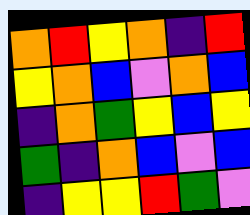[["orange", "red", "yellow", "orange", "indigo", "red"], ["yellow", "orange", "blue", "violet", "orange", "blue"], ["indigo", "orange", "green", "yellow", "blue", "yellow"], ["green", "indigo", "orange", "blue", "violet", "blue"], ["indigo", "yellow", "yellow", "red", "green", "violet"]]